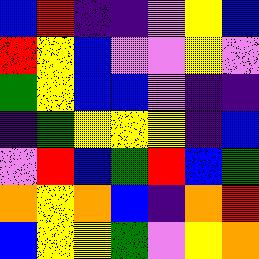[["blue", "red", "indigo", "indigo", "violet", "yellow", "blue"], ["red", "yellow", "blue", "violet", "violet", "yellow", "violet"], ["green", "yellow", "blue", "blue", "violet", "indigo", "indigo"], ["indigo", "green", "yellow", "yellow", "yellow", "indigo", "blue"], ["violet", "red", "blue", "green", "red", "blue", "green"], ["orange", "yellow", "orange", "blue", "indigo", "orange", "red"], ["blue", "yellow", "yellow", "green", "violet", "yellow", "orange"]]